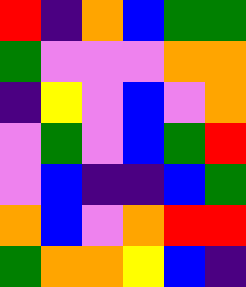[["red", "indigo", "orange", "blue", "green", "green"], ["green", "violet", "violet", "violet", "orange", "orange"], ["indigo", "yellow", "violet", "blue", "violet", "orange"], ["violet", "green", "violet", "blue", "green", "red"], ["violet", "blue", "indigo", "indigo", "blue", "green"], ["orange", "blue", "violet", "orange", "red", "red"], ["green", "orange", "orange", "yellow", "blue", "indigo"]]